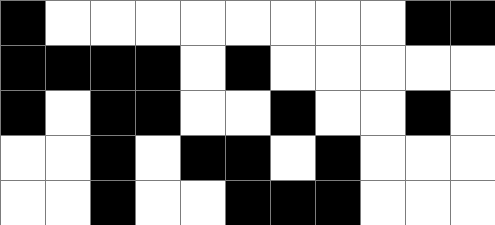[["black", "white", "white", "white", "white", "white", "white", "white", "white", "black", "black"], ["black", "black", "black", "black", "white", "black", "white", "white", "white", "white", "white"], ["black", "white", "black", "black", "white", "white", "black", "white", "white", "black", "white"], ["white", "white", "black", "white", "black", "black", "white", "black", "white", "white", "white"], ["white", "white", "black", "white", "white", "black", "black", "black", "white", "white", "white"]]